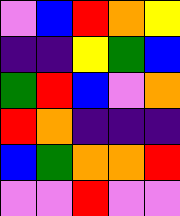[["violet", "blue", "red", "orange", "yellow"], ["indigo", "indigo", "yellow", "green", "blue"], ["green", "red", "blue", "violet", "orange"], ["red", "orange", "indigo", "indigo", "indigo"], ["blue", "green", "orange", "orange", "red"], ["violet", "violet", "red", "violet", "violet"]]